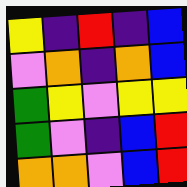[["yellow", "indigo", "red", "indigo", "blue"], ["violet", "orange", "indigo", "orange", "blue"], ["green", "yellow", "violet", "yellow", "yellow"], ["green", "violet", "indigo", "blue", "red"], ["orange", "orange", "violet", "blue", "red"]]